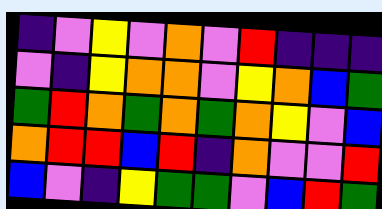[["indigo", "violet", "yellow", "violet", "orange", "violet", "red", "indigo", "indigo", "indigo"], ["violet", "indigo", "yellow", "orange", "orange", "violet", "yellow", "orange", "blue", "green"], ["green", "red", "orange", "green", "orange", "green", "orange", "yellow", "violet", "blue"], ["orange", "red", "red", "blue", "red", "indigo", "orange", "violet", "violet", "red"], ["blue", "violet", "indigo", "yellow", "green", "green", "violet", "blue", "red", "green"]]